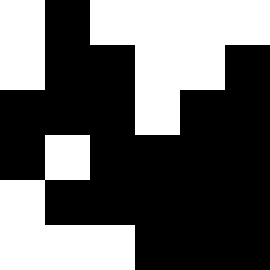[["white", "black", "white", "white", "white", "white"], ["white", "black", "black", "white", "white", "black"], ["black", "black", "black", "white", "black", "black"], ["black", "white", "black", "black", "black", "black"], ["white", "black", "black", "black", "black", "black"], ["white", "white", "white", "black", "black", "black"]]